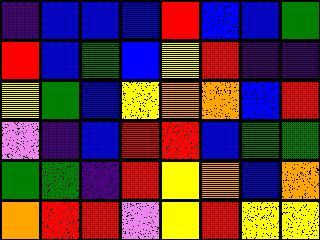[["indigo", "blue", "blue", "blue", "red", "blue", "blue", "green"], ["red", "blue", "green", "blue", "yellow", "red", "indigo", "indigo"], ["yellow", "green", "blue", "yellow", "orange", "orange", "blue", "red"], ["violet", "indigo", "blue", "red", "red", "blue", "green", "green"], ["green", "green", "indigo", "red", "yellow", "orange", "blue", "orange"], ["orange", "red", "red", "violet", "yellow", "red", "yellow", "yellow"]]